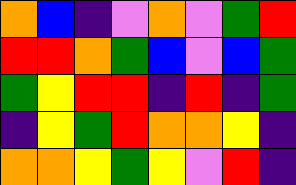[["orange", "blue", "indigo", "violet", "orange", "violet", "green", "red"], ["red", "red", "orange", "green", "blue", "violet", "blue", "green"], ["green", "yellow", "red", "red", "indigo", "red", "indigo", "green"], ["indigo", "yellow", "green", "red", "orange", "orange", "yellow", "indigo"], ["orange", "orange", "yellow", "green", "yellow", "violet", "red", "indigo"]]